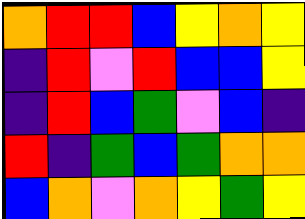[["orange", "red", "red", "blue", "yellow", "orange", "yellow"], ["indigo", "red", "violet", "red", "blue", "blue", "yellow"], ["indigo", "red", "blue", "green", "violet", "blue", "indigo"], ["red", "indigo", "green", "blue", "green", "orange", "orange"], ["blue", "orange", "violet", "orange", "yellow", "green", "yellow"]]